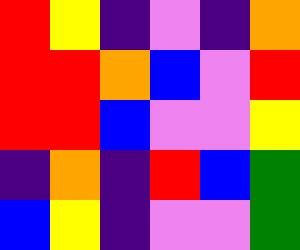[["red", "yellow", "indigo", "violet", "indigo", "orange"], ["red", "red", "orange", "blue", "violet", "red"], ["red", "red", "blue", "violet", "violet", "yellow"], ["indigo", "orange", "indigo", "red", "blue", "green"], ["blue", "yellow", "indigo", "violet", "violet", "green"]]